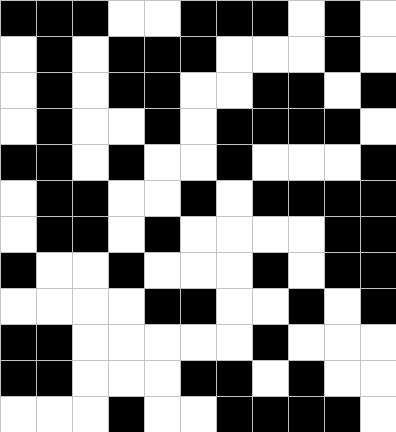[["black", "black", "black", "white", "white", "black", "black", "black", "white", "black", "white"], ["white", "black", "white", "black", "black", "black", "white", "white", "white", "black", "white"], ["white", "black", "white", "black", "black", "white", "white", "black", "black", "white", "black"], ["white", "black", "white", "white", "black", "white", "black", "black", "black", "black", "white"], ["black", "black", "white", "black", "white", "white", "black", "white", "white", "white", "black"], ["white", "black", "black", "white", "white", "black", "white", "black", "black", "black", "black"], ["white", "black", "black", "white", "black", "white", "white", "white", "white", "black", "black"], ["black", "white", "white", "black", "white", "white", "white", "black", "white", "black", "black"], ["white", "white", "white", "white", "black", "black", "white", "white", "black", "white", "black"], ["black", "black", "white", "white", "white", "white", "white", "black", "white", "white", "white"], ["black", "black", "white", "white", "white", "black", "black", "white", "black", "white", "white"], ["white", "white", "white", "black", "white", "white", "black", "black", "black", "black", "white"]]